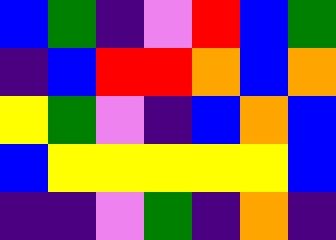[["blue", "green", "indigo", "violet", "red", "blue", "green"], ["indigo", "blue", "red", "red", "orange", "blue", "orange"], ["yellow", "green", "violet", "indigo", "blue", "orange", "blue"], ["blue", "yellow", "yellow", "yellow", "yellow", "yellow", "blue"], ["indigo", "indigo", "violet", "green", "indigo", "orange", "indigo"]]